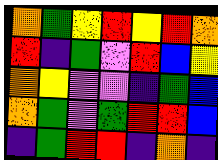[["orange", "green", "yellow", "red", "yellow", "red", "orange"], ["red", "indigo", "green", "violet", "red", "blue", "yellow"], ["orange", "yellow", "violet", "violet", "indigo", "green", "blue"], ["orange", "green", "violet", "green", "red", "red", "blue"], ["indigo", "green", "red", "red", "indigo", "orange", "indigo"]]